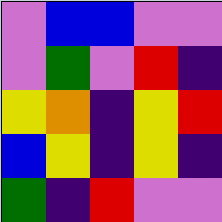[["violet", "blue", "blue", "violet", "violet"], ["violet", "green", "violet", "red", "indigo"], ["yellow", "orange", "indigo", "yellow", "red"], ["blue", "yellow", "indigo", "yellow", "indigo"], ["green", "indigo", "red", "violet", "violet"]]